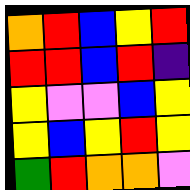[["orange", "red", "blue", "yellow", "red"], ["red", "red", "blue", "red", "indigo"], ["yellow", "violet", "violet", "blue", "yellow"], ["yellow", "blue", "yellow", "red", "yellow"], ["green", "red", "orange", "orange", "violet"]]